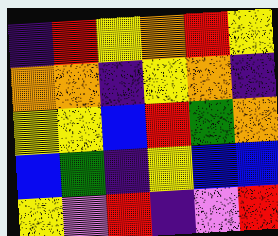[["indigo", "red", "yellow", "orange", "red", "yellow"], ["orange", "orange", "indigo", "yellow", "orange", "indigo"], ["yellow", "yellow", "blue", "red", "green", "orange"], ["blue", "green", "indigo", "yellow", "blue", "blue"], ["yellow", "violet", "red", "indigo", "violet", "red"]]